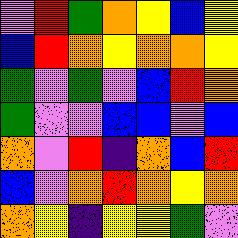[["violet", "red", "green", "orange", "yellow", "blue", "yellow"], ["blue", "red", "orange", "yellow", "orange", "orange", "yellow"], ["green", "violet", "green", "violet", "blue", "red", "orange"], ["green", "violet", "violet", "blue", "blue", "violet", "blue"], ["orange", "violet", "red", "indigo", "orange", "blue", "red"], ["blue", "violet", "orange", "red", "orange", "yellow", "orange"], ["orange", "yellow", "indigo", "yellow", "yellow", "green", "violet"]]